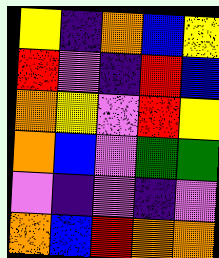[["yellow", "indigo", "orange", "blue", "yellow"], ["red", "violet", "indigo", "red", "blue"], ["orange", "yellow", "violet", "red", "yellow"], ["orange", "blue", "violet", "green", "green"], ["violet", "indigo", "violet", "indigo", "violet"], ["orange", "blue", "red", "orange", "orange"]]